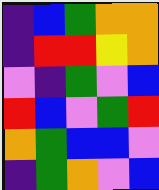[["indigo", "blue", "green", "orange", "orange"], ["indigo", "red", "red", "yellow", "orange"], ["violet", "indigo", "green", "violet", "blue"], ["red", "blue", "violet", "green", "red"], ["orange", "green", "blue", "blue", "violet"], ["indigo", "green", "orange", "violet", "blue"]]